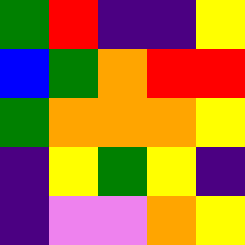[["green", "red", "indigo", "indigo", "yellow"], ["blue", "green", "orange", "red", "red"], ["green", "orange", "orange", "orange", "yellow"], ["indigo", "yellow", "green", "yellow", "indigo"], ["indigo", "violet", "violet", "orange", "yellow"]]